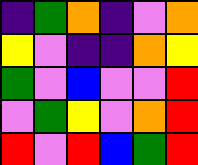[["indigo", "green", "orange", "indigo", "violet", "orange"], ["yellow", "violet", "indigo", "indigo", "orange", "yellow"], ["green", "violet", "blue", "violet", "violet", "red"], ["violet", "green", "yellow", "violet", "orange", "red"], ["red", "violet", "red", "blue", "green", "red"]]